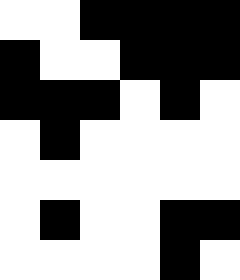[["white", "white", "black", "black", "black", "black"], ["black", "white", "white", "black", "black", "black"], ["black", "black", "black", "white", "black", "white"], ["white", "black", "white", "white", "white", "white"], ["white", "white", "white", "white", "white", "white"], ["white", "black", "white", "white", "black", "black"], ["white", "white", "white", "white", "black", "white"]]